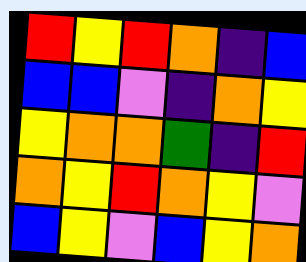[["red", "yellow", "red", "orange", "indigo", "blue"], ["blue", "blue", "violet", "indigo", "orange", "yellow"], ["yellow", "orange", "orange", "green", "indigo", "red"], ["orange", "yellow", "red", "orange", "yellow", "violet"], ["blue", "yellow", "violet", "blue", "yellow", "orange"]]